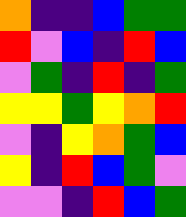[["orange", "indigo", "indigo", "blue", "green", "green"], ["red", "violet", "blue", "indigo", "red", "blue"], ["violet", "green", "indigo", "red", "indigo", "green"], ["yellow", "yellow", "green", "yellow", "orange", "red"], ["violet", "indigo", "yellow", "orange", "green", "blue"], ["yellow", "indigo", "red", "blue", "green", "violet"], ["violet", "violet", "indigo", "red", "blue", "green"]]